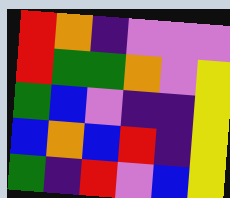[["red", "orange", "indigo", "violet", "violet", "violet"], ["red", "green", "green", "orange", "violet", "yellow"], ["green", "blue", "violet", "indigo", "indigo", "yellow"], ["blue", "orange", "blue", "red", "indigo", "yellow"], ["green", "indigo", "red", "violet", "blue", "yellow"]]